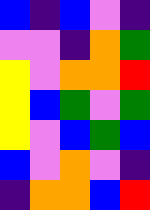[["blue", "indigo", "blue", "violet", "indigo"], ["violet", "violet", "indigo", "orange", "green"], ["yellow", "violet", "orange", "orange", "red"], ["yellow", "blue", "green", "violet", "green"], ["yellow", "violet", "blue", "green", "blue"], ["blue", "violet", "orange", "violet", "indigo"], ["indigo", "orange", "orange", "blue", "red"]]